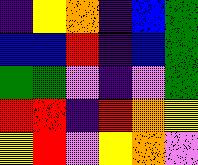[["indigo", "yellow", "orange", "indigo", "blue", "green"], ["blue", "blue", "red", "indigo", "blue", "green"], ["green", "green", "violet", "indigo", "violet", "green"], ["red", "red", "indigo", "red", "orange", "yellow"], ["yellow", "red", "violet", "yellow", "orange", "violet"]]